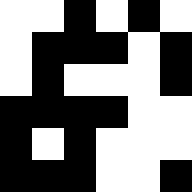[["white", "white", "black", "white", "black", "white"], ["white", "black", "black", "black", "white", "black"], ["white", "black", "white", "white", "white", "black"], ["black", "black", "black", "black", "white", "white"], ["black", "white", "black", "white", "white", "white"], ["black", "black", "black", "white", "white", "black"]]